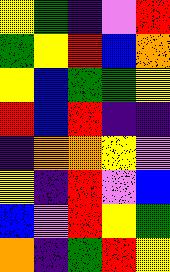[["yellow", "green", "indigo", "violet", "red"], ["green", "yellow", "red", "blue", "orange"], ["yellow", "blue", "green", "green", "yellow"], ["red", "blue", "red", "indigo", "indigo"], ["indigo", "orange", "orange", "yellow", "violet"], ["yellow", "indigo", "red", "violet", "blue"], ["blue", "violet", "red", "yellow", "green"], ["orange", "indigo", "green", "red", "yellow"]]